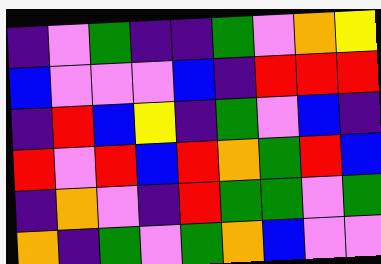[["indigo", "violet", "green", "indigo", "indigo", "green", "violet", "orange", "yellow"], ["blue", "violet", "violet", "violet", "blue", "indigo", "red", "red", "red"], ["indigo", "red", "blue", "yellow", "indigo", "green", "violet", "blue", "indigo"], ["red", "violet", "red", "blue", "red", "orange", "green", "red", "blue"], ["indigo", "orange", "violet", "indigo", "red", "green", "green", "violet", "green"], ["orange", "indigo", "green", "violet", "green", "orange", "blue", "violet", "violet"]]